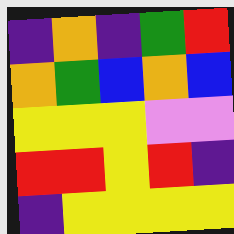[["indigo", "orange", "indigo", "green", "red"], ["orange", "green", "blue", "orange", "blue"], ["yellow", "yellow", "yellow", "violet", "violet"], ["red", "red", "yellow", "red", "indigo"], ["indigo", "yellow", "yellow", "yellow", "yellow"]]